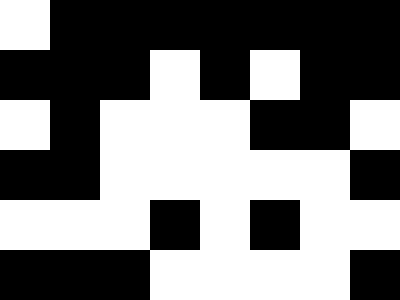[["white", "black", "black", "black", "black", "black", "black", "black"], ["black", "black", "black", "white", "black", "white", "black", "black"], ["white", "black", "white", "white", "white", "black", "black", "white"], ["black", "black", "white", "white", "white", "white", "white", "black"], ["white", "white", "white", "black", "white", "black", "white", "white"], ["black", "black", "black", "white", "white", "white", "white", "black"]]